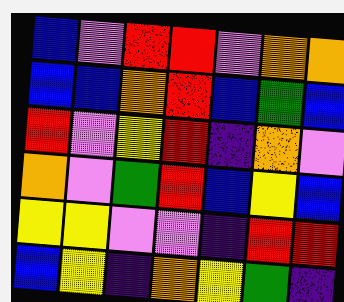[["blue", "violet", "red", "red", "violet", "orange", "orange"], ["blue", "blue", "orange", "red", "blue", "green", "blue"], ["red", "violet", "yellow", "red", "indigo", "orange", "violet"], ["orange", "violet", "green", "red", "blue", "yellow", "blue"], ["yellow", "yellow", "violet", "violet", "indigo", "red", "red"], ["blue", "yellow", "indigo", "orange", "yellow", "green", "indigo"]]